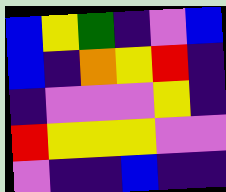[["blue", "yellow", "green", "indigo", "violet", "blue"], ["blue", "indigo", "orange", "yellow", "red", "indigo"], ["indigo", "violet", "violet", "violet", "yellow", "indigo"], ["red", "yellow", "yellow", "yellow", "violet", "violet"], ["violet", "indigo", "indigo", "blue", "indigo", "indigo"]]